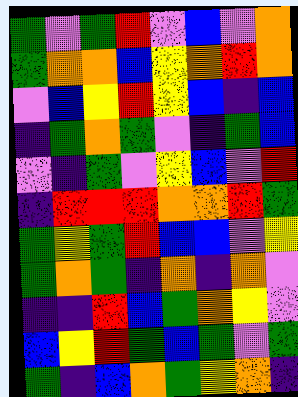[["green", "violet", "green", "red", "violet", "blue", "violet", "orange"], ["green", "orange", "orange", "blue", "yellow", "orange", "red", "orange"], ["violet", "blue", "yellow", "red", "yellow", "blue", "indigo", "blue"], ["indigo", "green", "orange", "green", "violet", "indigo", "green", "blue"], ["violet", "indigo", "green", "violet", "yellow", "blue", "violet", "red"], ["indigo", "red", "red", "red", "orange", "orange", "red", "green"], ["green", "yellow", "green", "red", "blue", "blue", "violet", "yellow"], ["green", "orange", "green", "indigo", "orange", "indigo", "orange", "violet"], ["indigo", "indigo", "red", "blue", "green", "orange", "yellow", "violet"], ["blue", "yellow", "red", "green", "blue", "green", "violet", "green"], ["green", "indigo", "blue", "orange", "green", "yellow", "orange", "indigo"]]